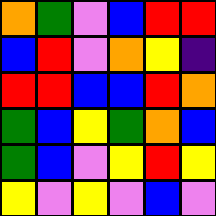[["orange", "green", "violet", "blue", "red", "red"], ["blue", "red", "violet", "orange", "yellow", "indigo"], ["red", "red", "blue", "blue", "red", "orange"], ["green", "blue", "yellow", "green", "orange", "blue"], ["green", "blue", "violet", "yellow", "red", "yellow"], ["yellow", "violet", "yellow", "violet", "blue", "violet"]]